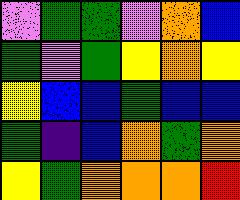[["violet", "green", "green", "violet", "orange", "blue"], ["green", "violet", "green", "yellow", "orange", "yellow"], ["yellow", "blue", "blue", "green", "blue", "blue"], ["green", "indigo", "blue", "orange", "green", "orange"], ["yellow", "green", "orange", "orange", "orange", "red"]]